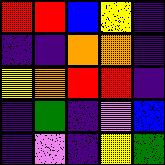[["red", "red", "blue", "yellow", "indigo"], ["indigo", "indigo", "orange", "orange", "indigo"], ["yellow", "orange", "red", "red", "indigo"], ["indigo", "green", "indigo", "violet", "blue"], ["indigo", "violet", "indigo", "yellow", "green"]]